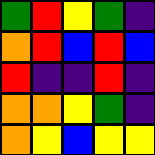[["green", "red", "yellow", "green", "indigo"], ["orange", "red", "blue", "red", "blue"], ["red", "indigo", "indigo", "red", "indigo"], ["orange", "orange", "yellow", "green", "indigo"], ["orange", "yellow", "blue", "yellow", "yellow"]]